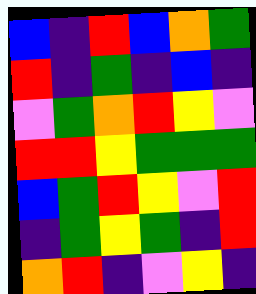[["blue", "indigo", "red", "blue", "orange", "green"], ["red", "indigo", "green", "indigo", "blue", "indigo"], ["violet", "green", "orange", "red", "yellow", "violet"], ["red", "red", "yellow", "green", "green", "green"], ["blue", "green", "red", "yellow", "violet", "red"], ["indigo", "green", "yellow", "green", "indigo", "red"], ["orange", "red", "indigo", "violet", "yellow", "indigo"]]